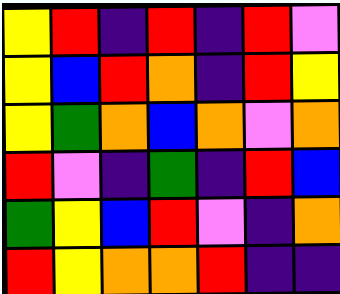[["yellow", "red", "indigo", "red", "indigo", "red", "violet"], ["yellow", "blue", "red", "orange", "indigo", "red", "yellow"], ["yellow", "green", "orange", "blue", "orange", "violet", "orange"], ["red", "violet", "indigo", "green", "indigo", "red", "blue"], ["green", "yellow", "blue", "red", "violet", "indigo", "orange"], ["red", "yellow", "orange", "orange", "red", "indigo", "indigo"]]